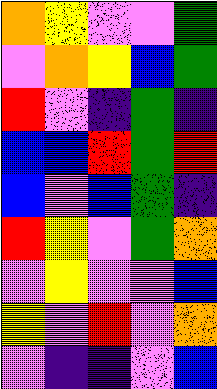[["orange", "yellow", "violet", "violet", "green"], ["violet", "orange", "yellow", "blue", "green"], ["red", "violet", "indigo", "green", "indigo"], ["blue", "blue", "red", "green", "red"], ["blue", "violet", "blue", "green", "indigo"], ["red", "yellow", "violet", "green", "orange"], ["violet", "yellow", "violet", "violet", "blue"], ["yellow", "violet", "red", "violet", "orange"], ["violet", "indigo", "indigo", "violet", "blue"]]